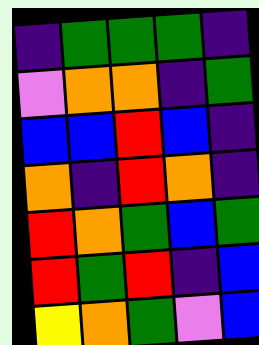[["indigo", "green", "green", "green", "indigo"], ["violet", "orange", "orange", "indigo", "green"], ["blue", "blue", "red", "blue", "indigo"], ["orange", "indigo", "red", "orange", "indigo"], ["red", "orange", "green", "blue", "green"], ["red", "green", "red", "indigo", "blue"], ["yellow", "orange", "green", "violet", "blue"]]